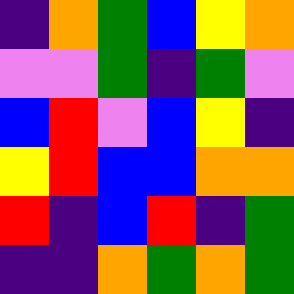[["indigo", "orange", "green", "blue", "yellow", "orange"], ["violet", "violet", "green", "indigo", "green", "violet"], ["blue", "red", "violet", "blue", "yellow", "indigo"], ["yellow", "red", "blue", "blue", "orange", "orange"], ["red", "indigo", "blue", "red", "indigo", "green"], ["indigo", "indigo", "orange", "green", "orange", "green"]]